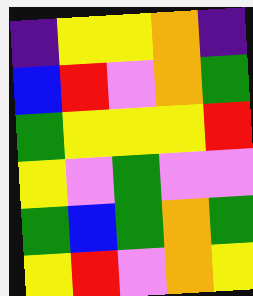[["indigo", "yellow", "yellow", "orange", "indigo"], ["blue", "red", "violet", "orange", "green"], ["green", "yellow", "yellow", "yellow", "red"], ["yellow", "violet", "green", "violet", "violet"], ["green", "blue", "green", "orange", "green"], ["yellow", "red", "violet", "orange", "yellow"]]